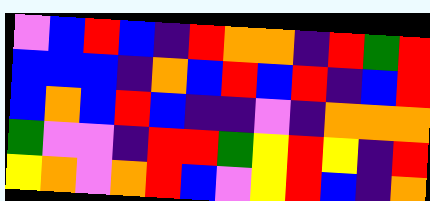[["violet", "blue", "red", "blue", "indigo", "red", "orange", "orange", "indigo", "red", "green", "red"], ["blue", "blue", "blue", "indigo", "orange", "blue", "red", "blue", "red", "indigo", "blue", "red"], ["blue", "orange", "blue", "red", "blue", "indigo", "indigo", "violet", "indigo", "orange", "orange", "orange"], ["green", "violet", "violet", "indigo", "red", "red", "green", "yellow", "red", "yellow", "indigo", "red"], ["yellow", "orange", "violet", "orange", "red", "blue", "violet", "yellow", "red", "blue", "indigo", "orange"]]